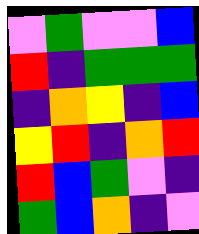[["violet", "green", "violet", "violet", "blue"], ["red", "indigo", "green", "green", "green"], ["indigo", "orange", "yellow", "indigo", "blue"], ["yellow", "red", "indigo", "orange", "red"], ["red", "blue", "green", "violet", "indigo"], ["green", "blue", "orange", "indigo", "violet"]]